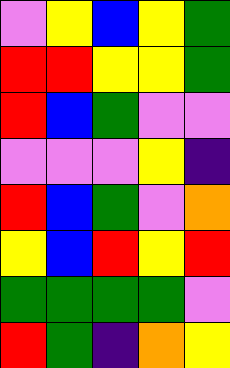[["violet", "yellow", "blue", "yellow", "green"], ["red", "red", "yellow", "yellow", "green"], ["red", "blue", "green", "violet", "violet"], ["violet", "violet", "violet", "yellow", "indigo"], ["red", "blue", "green", "violet", "orange"], ["yellow", "blue", "red", "yellow", "red"], ["green", "green", "green", "green", "violet"], ["red", "green", "indigo", "orange", "yellow"]]